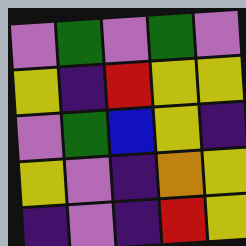[["violet", "green", "violet", "green", "violet"], ["yellow", "indigo", "red", "yellow", "yellow"], ["violet", "green", "blue", "yellow", "indigo"], ["yellow", "violet", "indigo", "orange", "yellow"], ["indigo", "violet", "indigo", "red", "yellow"]]